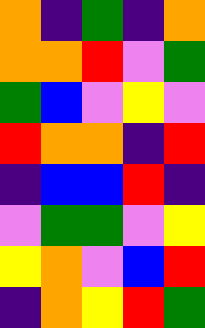[["orange", "indigo", "green", "indigo", "orange"], ["orange", "orange", "red", "violet", "green"], ["green", "blue", "violet", "yellow", "violet"], ["red", "orange", "orange", "indigo", "red"], ["indigo", "blue", "blue", "red", "indigo"], ["violet", "green", "green", "violet", "yellow"], ["yellow", "orange", "violet", "blue", "red"], ["indigo", "orange", "yellow", "red", "green"]]